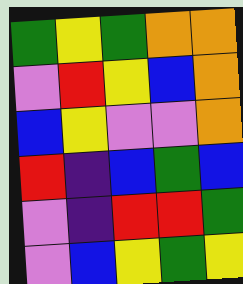[["green", "yellow", "green", "orange", "orange"], ["violet", "red", "yellow", "blue", "orange"], ["blue", "yellow", "violet", "violet", "orange"], ["red", "indigo", "blue", "green", "blue"], ["violet", "indigo", "red", "red", "green"], ["violet", "blue", "yellow", "green", "yellow"]]